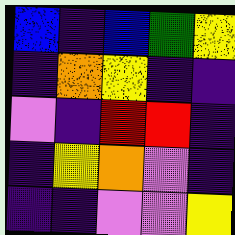[["blue", "indigo", "blue", "green", "yellow"], ["indigo", "orange", "yellow", "indigo", "indigo"], ["violet", "indigo", "red", "red", "indigo"], ["indigo", "yellow", "orange", "violet", "indigo"], ["indigo", "indigo", "violet", "violet", "yellow"]]